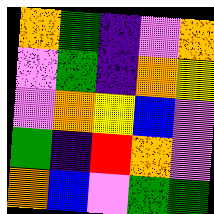[["orange", "green", "indigo", "violet", "orange"], ["violet", "green", "indigo", "orange", "yellow"], ["violet", "orange", "yellow", "blue", "violet"], ["green", "indigo", "red", "orange", "violet"], ["orange", "blue", "violet", "green", "green"]]